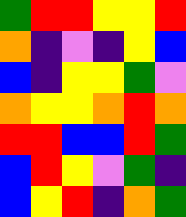[["green", "red", "red", "yellow", "yellow", "red"], ["orange", "indigo", "violet", "indigo", "yellow", "blue"], ["blue", "indigo", "yellow", "yellow", "green", "violet"], ["orange", "yellow", "yellow", "orange", "red", "orange"], ["red", "red", "blue", "blue", "red", "green"], ["blue", "red", "yellow", "violet", "green", "indigo"], ["blue", "yellow", "red", "indigo", "orange", "green"]]